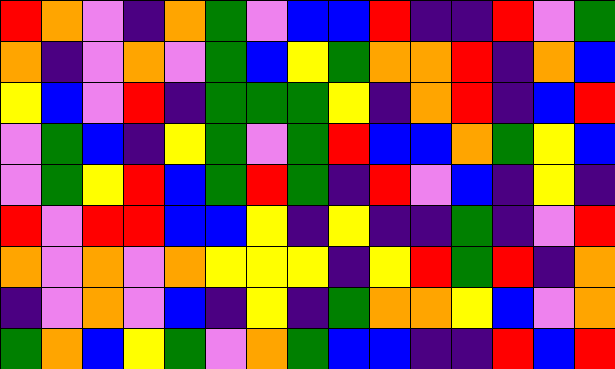[["red", "orange", "violet", "indigo", "orange", "green", "violet", "blue", "blue", "red", "indigo", "indigo", "red", "violet", "green"], ["orange", "indigo", "violet", "orange", "violet", "green", "blue", "yellow", "green", "orange", "orange", "red", "indigo", "orange", "blue"], ["yellow", "blue", "violet", "red", "indigo", "green", "green", "green", "yellow", "indigo", "orange", "red", "indigo", "blue", "red"], ["violet", "green", "blue", "indigo", "yellow", "green", "violet", "green", "red", "blue", "blue", "orange", "green", "yellow", "blue"], ["violet", "green", "yellow", "red", "blue", "green", "red", "green", "indigo", "red", "violet", "blue", "indigo", "yellow", "indigo"], ["red", "violet", "red", "red", "blue", "blue", "yellow", "indigo", "yellow", "indigo", "indigo", "green", "indigo", "violet", "red"], ["orange", "violet", "orange", "violet", "orange", "yellow", "yellow", "yellow", "indigo", "yellow", "red", "green", "red", "indigo", "orange"], ["indigo", "violet", "orange", "violet", "blue", "indigo", "yellow", "indigo", "green", "orange", "orange", "yellow", "blue", "violet", "orange"], ["green", "orange", "blue", "yellow", "green", "violet", "orange", "green", "blue", "blue", "indigo", "indigo", "red", "blue", "red"]]